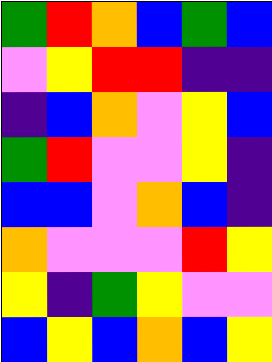[["green", "red", "orange", "blue", "green", "blue"], ["violet", "yellow", "red", "red", "indigo", "indigo"], ["indigo", "blue", "orange", "violet", "yellow", "blue"], ["green", "red", "violet", "violet", "yellow", "indigo"], ["blue", "blue", "violet", "orange", "blue", "indigo"], ["orange", "violet", "violet", "violet", "red", "yellow"], ["yellow", "indigo", "green", "yellow", "violet", "violet"], ["blue", "yellow", "blue", "orange", "blue", "yellow"]]